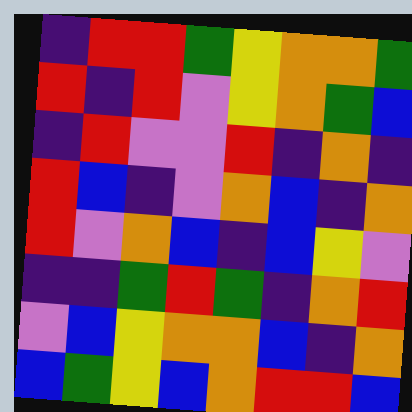[["indigo", "red", "red", "green", "yellow", "orange", "orange", "green"], ["red", "indigo", "red", "violet", "yellow", "orange", "green", "blue"], ["indigo", "red", "violet", "violet", "red", "indigo", "orange", "indigo"], ["red", "blue", "indigo", "violet", "orange", "blue", "indigo", "orange"], ["red", "violet", "orange", "blue", "indigo", "blue", "yellow", "violet"], ["indigo", "indigo", "green", "red", "green", "indigo", "orange", "red"], ["violet", "blue", "yellow", "orange", "orange", "blue", "indigo", "orange"], ["blue", "green", "yellow", "blue", "orange", "red", "red", "blue"]]